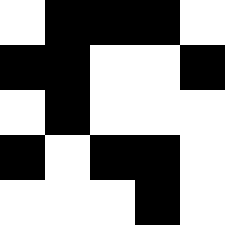[["white", "black", "black", "black", "white"], ["black", "black", "white", "white", "black"], ["white", "black", "white", "white", "white"], ["black", "white", "black", "black", "white"], ["white", "white", "white", "black", "white"]]